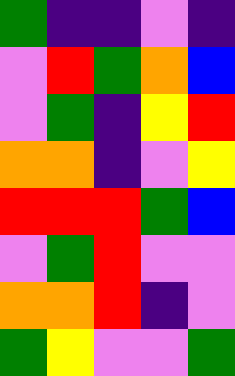[["green", "indigo", "indigo", "violet", "indigo"], ["violet", "red", "green", "orange", "blue"], ["violet", "green", "indigo", "yellow", "red"], ["orange", "orange", "indigo", "violet", "yellow"], ["red", "red", "red", "green", "blue"], ["violet", "green", "red", "violet", "violet"], ["orange", "orange", "red", "indigo", "violet"], ["green", "yellow", "violet", "violet", "green"]]